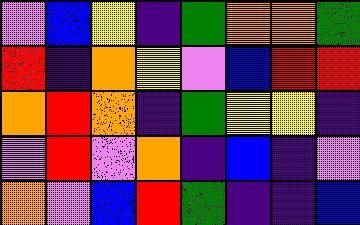[["violet", "blue", "yellow", "indigo", "green", "orange", "orange", "green"], ["red", "indigo", "orange", "yellow", "violet", "blue", "red", "red"], ["orange", "red", "orange", "indigo", "green", "yellow", "yellow", "indigo"], ["violet", "red", "violet", "orange", "indigo", "blue", "indigo", "violet"], ["orange", "violet", "blue", "red", "green", "indigo", "indigo", "blue"]]